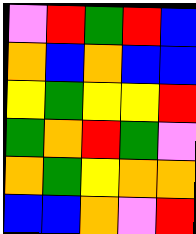[["violet", "red", "green", "red", "blue"], ["orange", "blue", "orange", "blue", "blue"], ["yellow", "green", "yellow", "yellow", "red"], ["green", "orange", "red", "green", "violet"], ["orange", "green", "yellow", "orange", "orange"], ["blue", "blue", "orange", "violet", "red"]]